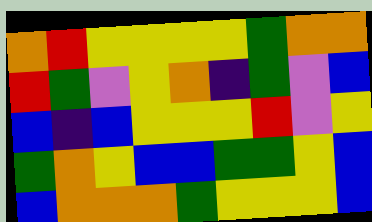[["orange", "red", "yellow", "yellow", "yellow", "yellow", "green", "orange", "orange"], ["red", "green", "violet", "yellow", "orange", "indigo", "green", "violet", "blue"], ["blue", "indigo", "blue", "yellow", "yellow", "yellow", "red", "violet", "yellow"], ["green", "orange", "yellow", "blue", "blue", "green", "green", "yellow", "blue"], ["blue", "orange", "orange", "orange", "green", "yellow", "yellow", "yellow", "blue"]]